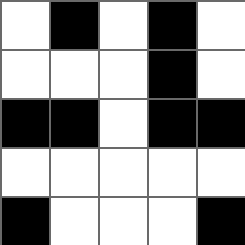[["white", "black", "white", "black", "white"], ["white", "white", "white", "black", "white"], ["black", "black", "white", "black", "black"], ["white", "white", "white", "white", "white"], ["black", "white", "white", "white", "black"]]